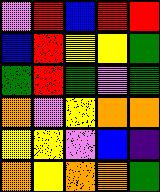[["violet", "red", "blue", "red", "red"], ["blue", "red", "yellow", "yellow", "green"], ["green", "red", "green", "violet", "green"], ["orange", "violet", "yellow", "orange", "orange"], ["yellow", "yellow", "violet", "blue", "indigo"], ["orange", "yellow", "orange", "orange", "green"]]